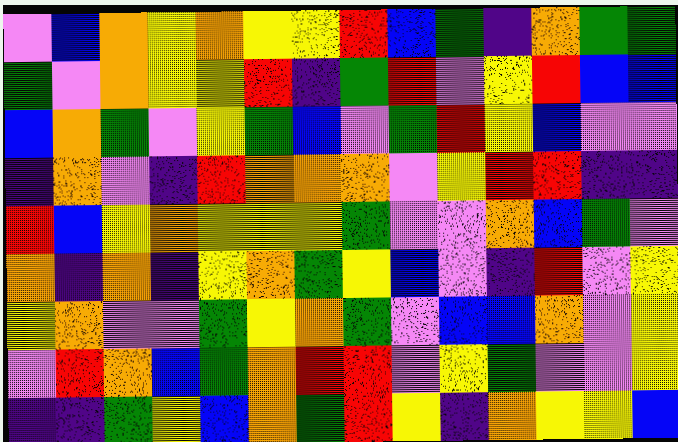[["violet", "blue", "orange", "yellow", "orange", "yellow", "yellow", "red", "blue", "green", "indigo", "orange", "green", "green"], ["green", "violet", "orange", "yellow", "yellow", "red", "indigo", "green", "red", "violet", "yellow", "red", "blue", "blue"], ["blue", "orange", "green", "violet", "yellow", "green", "blue", "violet", "green", "red", "yellow", "blue", "violet", "violet"], ["indigo", "orange", "violet", "indigo", "red", "orange", "orange", "orange", "violet", "yellow", "red", "red", "indigo", "indigo"], ["red", "blue", "yellow", "orange", "yellow", "yellow", "yellow", "green", "violet", "violet", "orange", "blue", "green", "violet"], ["orange", "indigo", "orange", "indigo", "yellow", "orange", "green", "yellow", "blue", "violet", "indigo", "red", "violet", "yellow"], ["yellow", "orange", "violet", "violet", "green", "yellow", "orange", "green", "violet", "blue", "blue", "orange", "violet", "yellow"], ["violet", "red", "orange", "blue", "green", "orange", "red", "red", "violet", "yellow", "green", "violet", "violet", "yellow"], ["indigo", "indigo", "green", "yellow", "blue", "orange", "green", "red", "yellow", "indigo", "orange", "yellow", "yellow", "blue"]]